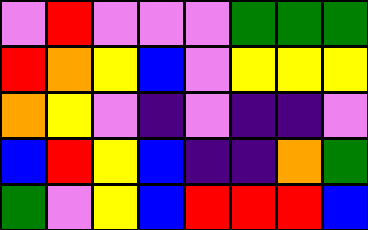[["violet", "red", "violet", "violet", "violet", "green", "green", "green"], ["red", "orange", "yellow", "blue", "violet", "yellow", "yellow", "yellow"], ["orange", "yellow", "violet", "indigo", "violet", "indigo", "indigo", "violet"], ["blue", "red", "yellow", "blue", "indigo", "indigo", "orange", "green"], ["green", "violet", "yellow", "blue", "red", "red", "red", "blue"]]